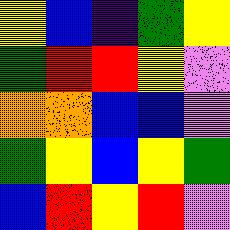[["yellow", "blue", "indigo", "green", "yellow"], ["green", "red", "red", "yellow", "violet"], ["orange", "orange", "blue", "blue", "violet"], ["green", "yellow", "blue", "yellow", "green"], ["blue", "red", "yellow", "red", "violet"]]